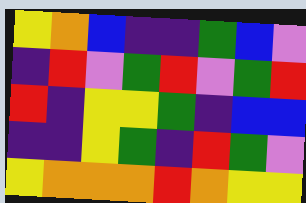[["yellow", "orange", "blue", "indigo", "indigo", "green", "blue", "violet"], ["indigo", "red", "violet", "green", "red", "violet", "green", "red"], ["red", "indigo", "yellow", "yellow", "green", "indigo", "blue", "blue"], ["indigo", "indigo", "yellow", "green", "indigo", "red", "green", "violet"], ["yellow", "orange", "orange", "orange", "red", "orange", "yellow", "yellow"]]